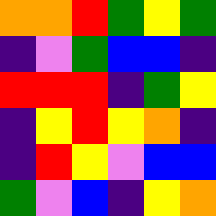[["orange", "orange", "red", "green", "yellow", "green"], ["indigo", "violet", "green", "blue", "blue", "indigo"], ["red", "red", "red", "indigo", "green", "yellow"], ["indigo", "yellow", "red", "yellow", "orange", "indigo"], ["indigo", "red", "yellow", "violet", "blue", "blue"], ["green", "violet", "blue", "indigo", "yellow", "orange"]]